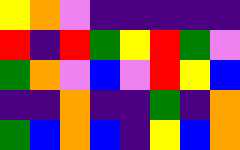[["yellow", "orange", "violet", "indigo", "indigo", "indigo", "indigo", "indigo"], ["red", "indigo", "red", "green", "yellow", "red", "green", "violet"], ["green", "orange", "violet", "blue", "violet", "red", "yellow", "blue"], ["indigo", "indigo", "orange", "indigo", "indigo", "green", "indigo", "orange"], ["green", "blue", "orange", "blue", "indigo", "yellow", "blue", "orange"]]